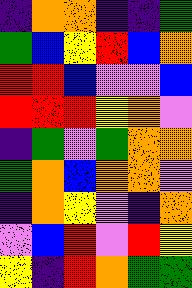[["indigo", "orange", "orange", "indigo", "indigo", "green"], ["green", "blue", "yellow", "red", "blue", "orange"], ["red", "red", "blue", "violet", "violet", "blue"], ["red", "red", "red", "yellow", "orange", "violet"], ["indigo", "green", "violet", "green", "orange", "orange"], ["green", "orange", "blue", "orange", "orange", "violet"], ["indigo", "orange", "yellow", "violet", "indigo", "orange"], ["violet", "blue", "red", "violet", "red", "yellow"], ["yellow", "indigo", "red", "orange", "green", "green"]]